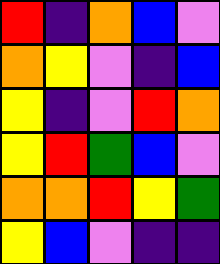[["red", "indigo", "orange", "blue", "violet"], ["orange", "yellow", "violet", "indigo", "blue"], ["yellow", "indigo", "violet", "red", "orange"], ["yellow", "red", "green", "blue", "violet"], ["orange", "orange", "red", "yellow", "green"], ["yellow", "blue", "violet", "indigo", "indigo"]]